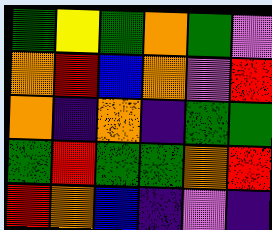[["green", "yellow", "green", "orange", "green", "violet"], ["orange", "red", "blue", "orange", "violet", "red"], ["orange", "indigo", "orange", "indigo", "green", "green"], ["green", "red", "green", "green", "orange", "red"], ["red", "orange", "blue", "indigo", "violet", "indigo"]]